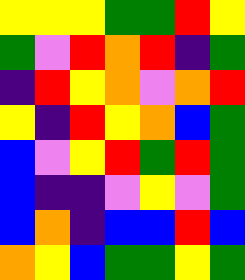[["yellow", "yellow", "yellow", "green", "green", "red", "yellow"], ["green", "violet", "red", "orange", "red", "indigo", "green"], ["indigo", "red", "yellow", "orange", "violet", "orange", "red"], ["yellow", "indigo", "red", "yellow", "orange", "blue", "green"], ["blue", "violet", "yellow", "red", "green", "red", "green"], ["blue", "indigo", "indigo", "violet", "yellow", "violet", "green"], ["blue", "orange", "indigo", "blue", "blue", "red", "blue"], ["orange", "yellow", "blue", "green", "green", "yellow", "green"]]